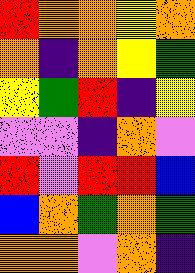[["red", "orange", "orange", "yellow", "orange"], ["orange", "indigo", "orange", "yellow", "green"], ["yellow", "green", "red", "indigo", "yellow"], ["violet", "violet", "indigo", "orange", "violet"], ["red", "violet", "red", "red", "blue"], ["blue", "orange", "green", "orange", "green"], ["orange", "orange", "violet", "orange", "indigo"]]